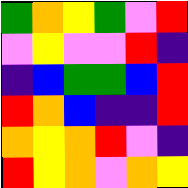[["green", "orange", "yellow", "green", "violet", "red"], ["violet", "yellow", "violet", "violet", "red", "indigo"], ["indigo", "blue", "green", "green", "blue", "red"], ["red", "orange", "blue", "indigo", "indigo", "red"], ["orange", "yellow", "orange", "red", "violet", "indigo"], ["red", "yellow", "orange", "violet", "orange", "yellow"]]